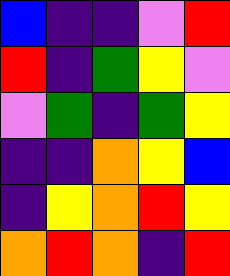[["blue", "indigo", "indigo", "violet", "red"], ["red", "indigo", "green", "yellow", "violet"], ["violet", "green", "indigo", "green", "yellow"], ["indigo", "indigo", "orange", "yellow", "blue"], ["indigo", "yellow", "orange", "red", "yellow"], ["orange", "red", "orange", "indigo", "red"]]